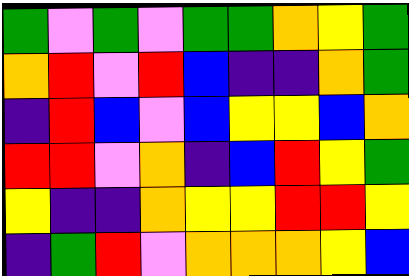[["green", "violet", "green", "violet", "green", "green", "orange", "yellow", "green"], ["orange", "red", "violet", "red", "blue", "indigo", "indigo", "orange", "green"], ["indigo", "red", "blue", "violet", "blue", "yellow", "yellow", "blue", "orange"], ["red", "red", "violet", "orange", "indigo", "blue", "red", "yellow", "green"], ["yellow", "indigo", "indigo", "orange", "yellow", "yellow", "red", "red", "yellow"], ["indigo", "green", "red", "violet", "orange", "orange", "orange", "yellow", "blue"]]